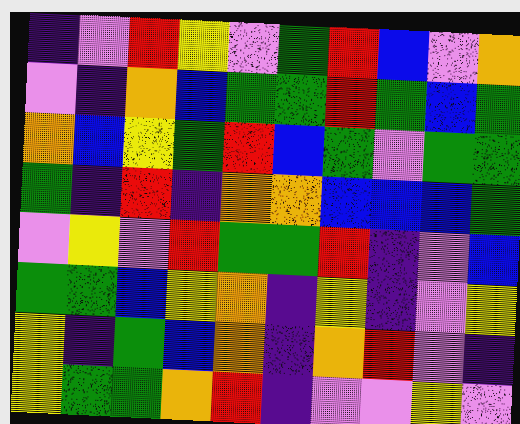[["indigo", "violet", "red", "yellow", "violet", "green", "red", "blue", "violet", "orange"], ["violet", "indigo", "orange", "blue", "green", "green", "red", "green", "blue", "green"], ["orange", "blue", "yellow", "green", "red", "blue", "green", "violet", "green", "green"], ["green", "indigo", "red", "indigo", "orange", "orange", "blue", "blue", "blue", "green"], ["violet", "yellow", "violet", "red", "green", "green", "red", "indigo", "violet", "blue"], ["green", "green", "blue", "yellow", "orange", "indigo", "yellow", "indigo", "violet", "yellow"], ["yellow", "indigo", "green", "blue", "orange", "indigo", "orange", "red", "violet", "indigo"], ["yellow", "green", "green", "orange", "red", "indigo", "violet", "violet", "yellow", "violet"]]